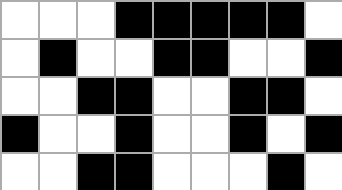[["white", "white", "white", "black", "black", "black", "black", "black", "white"], ["white", "black", "white", "white", "black", "black", "white", "white", "black"], ["white", "white", "black", "black", "white", "white", "black", "black", "white"], ["black", "white", "white", "black", "white", "white", "black", "white", "black"], ["white", "white", "black", "black", "white", "white", "white", "black", "white"]]